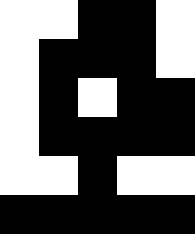[["white", "white", "black", "black", "white"], ["white", "black", "black", "black", "white"], ["white", "black", "white", "black", "black"], ["white", "black", "black", "black", "black"], ["white", "white", "black", "white", "white"], ["black", "black", "black", "black", "black"]]